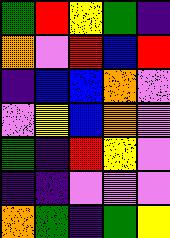[["green", "red", "yellow", "green", "indigo"], ["orange", "violet", "red", "blue", "red"], ["indigo", "blue", "blue", "orange", "violet"], ["violet", "yellow", "blue", "orange", "violet"], ["green", "indigo", "red", "yellow", "violet"], ["indigo", "indigo", "violet", "violet", "violet"], ["orange", "green", "indigo", "green", "yellow"]]